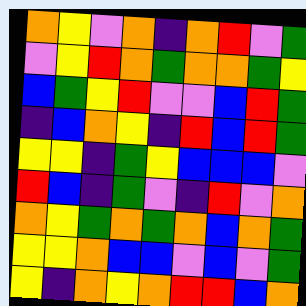[["orange", "yellow", "violet", "orange", "indigo", "orange", "red", "violet", "green"], ["violet", "yellow", "red", "orange", "green", "orange", "orange", "green", "yellow"], ["blue", "green", "yellow", "red", "violet", "violet", "blue", "red", "green"], ["indigo", "blue", "orange", "yellow", "indigo", "red", "blue", "red", "green"], ["yellow", "yellow", "indigo", "green", "yellow", "blue", "blue", "blue", "violet"], ["red", "blue", "indigo", "green", "violet", "indigo", "red", "violet", "orange"], ["orange", "yellow", "green", "orange", "green", "orange", "blue", "orange", "green"], ["yellow", "yellow", "orange", "blue", "blue", "violet", "blue", "violet", "green"], ["yellow", "indigo", "orange", "yellow", "orange", "red", "red", "blue", "orange"]]